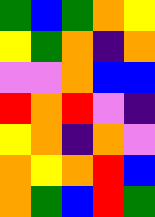[["green", "blue", "green", "orange", "yellow"], ["yellow", "green", "orange", "indigo", "orange"], ["violet", "violet", "orange", "blue", "blue"], ["red", "orange", "red", "violet", "indigo"], ["yellow", "orange", "indigo", "orange", "violet"], ["orange", "yellow", "orange", "red", "blue"], ["orange", "green", "blue", "red", "green"]]